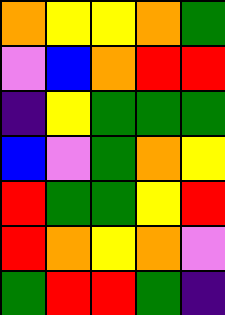[["orange", "yellow", "yellow", "orange", "green"], ["violet", "blue", "orange", "red", "red"], ["indigo", "yellow", "green", "green", "green"], ["blue", "violet", "green", "orange", "yellow"], ["red", "green", "green", "yellow", "red"], ["red", "orange", "yellow", "orange", "violet"], ["green", "red", "red", "green", "indigo"]]